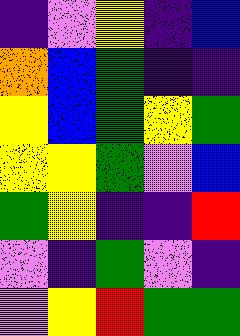[["indigo", "violet", "yellow", "indigo", "blue"], ["orange", "blue", "green", "indigo", "indigo"], ["yellow", "blue", "green", "yellow", "green"], ["yellow", "yellow", "green", "violet", "blue"], ["green", "yellow", "indigo", "indigo", "red"], ["violet", "indigo", "green", "violet", "indigo"], ["violet", "yellow", "red", "green", "green"]]